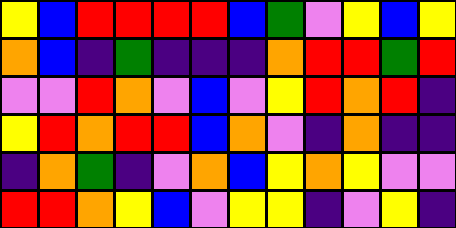[["yellow", "blue", "red", "red", "red", "red", "blue", "green", "violet", "yellow", "blue", "yellow"], ["orange", "blue", "indigo", "green", "indigo", "indigo", "indigo", "orange", "red", "red", "green", "red"], ["violet", "violet", "red", "orange", "violet", "blue", "violet", "yellow", "red", "orange", "red", "indigo"], ["yellow", "red", "orange", "red", "red", "blue", "orange", "violet", "indigo", "orange", "indigo", "indigo"], ["indigo", "orange", "green", "indigo", "violet", "orange", "blue", "yellow", "orange", "yellow", "violet", "violet"], ["red", "red", "orange", "yellow", "blue", "violet", "yellow", "yellow", "indigo", "violet", "yellow", "indigo"]]